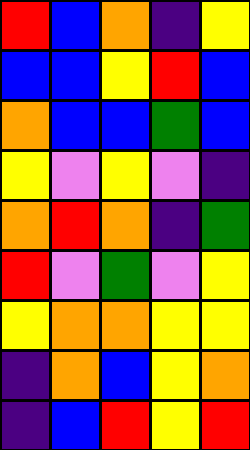[["red", "blue", "orange", "indigo", "yellow"], ["blue", "blue", "yellow", "red", "blue"], ["orange", "blue", "blue", "green", "blue"], ["yellow", "violet", "yellow", "violet", "indigo"], ["orange", "red", "orange", "indigo", "green"], ["red", "violet", "green", "violet", "yellow"], ["yellow", "orange", "orange", "yellow", "yellow"], ["indigo", "orange", "blue", "yellow", "orange"], ["indigo", "blue", "red", "yellow", "red"]]